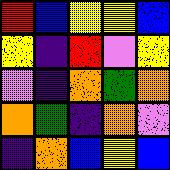[["red", "blue", "yellow", "yellow", "blue"], ["yellow", "indigo", "red", "violet", "yellow"], ["violet", "indigo", "orange", "green", "orange"], ["orange", "green", "indigo", "orange", "violet"], ["indigo", "orange", "blue", "yellow", "blue"]]